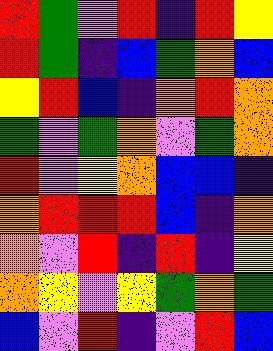[["red", "green", "violet", "red", "indigo", "red", "yellow"], ["red", "green", "indigo", "blue", "green", "orange", "blue"], ["yellow", "red", "blue", "indigo", "orange", "red", "orange"], ["green", "violet", "green", "orange", "violet", "green", "orange"], ["red", "violet", "yellow", "orange", "blue", "blue", "indigo"], ["orange", "red", "red", "red", "blue", "indigo", "orange"], ["orange", "violet", "red", "indigo", "red", "indigo", "yellow"], ["orange", "yellow", "violet", "yellow", "green", "orange", "green"], ["blue", "violet", "red", "indigo", "violet", "red", "blue"]]